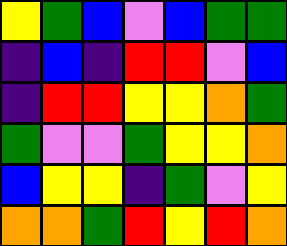[["yellow", "green", "blue", "violet", "blue", "green", "green"], ["indigo", "blue", "indigo", "red", "red", "violet", "blue"], ["indigo", "red", "red", "yellow", "yellow", "orange", "green"], ["green", "violet", "violet", "green", "yellow", "yellow", "orange"], ["blue", "yellow", "yellow", "indigo", "green", "violet", "yellow"], ["orange", "orange", "green", "red", "yellow", "red", "orange"]]